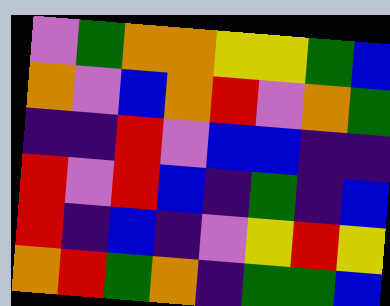[["violet", "green", "orange", "orange", "yellow", "yellow", "green", "blue"], ["orange", "violet", "blue", "orange", "red", "violet", "orange", "green"], ["indigo", "indigo", "red", "violet", "blue", "blue", "indigo", "indigo"], ["red", "violet", "red", "blue", "indigo", "green", "indigo", "blue"], ["red", "indigo", "blue", "indigo", "violet", "yellow", "red", "yellow"], ["orange", "red", "green", "orange", "indigo", "green", "green", "blue"]]